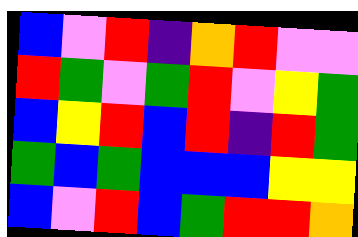[["blue", "violet", "red", "indigo", "orange", "red", "violet", "violet"], ["red", "green", "violet", "green", "red", "violet", "yellow", "green"], ["blue", "yellow", "red", "blue", "red", "indigo", "red", "green"], ["green", "blue", "green", "blue", "blue", "blue", "yellow", "yellow"], ["blue", "violet", "red", "blue", "green", "red", "red", "orange"]]